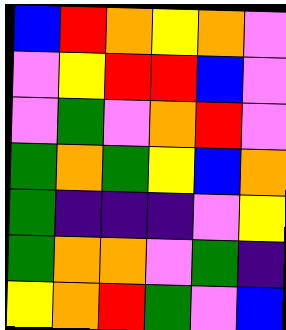[["blue", "red", "orange", "yellow", "orange", "violet"], ["violet", "yellow", "red", "red", "blue", "violet"], ["violet", "green", "violet", "orange", "red", "violet"], ["green", "orange", "green", "yellow", "blue", "orange"], ["green", "indigo", "indigo", "indigo", "violet", "yellow"], ["green", "orange", "orange", "violet", "green", "indigo"], ["yellow", "orange", "red", "green", "violet", "blue"]]